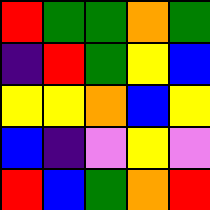[["red", "green", "green", "orange", "green"], ["indigo", "red", "green", "yellow", "blue"], ["yellow", "yellow", "orange", "blue", "yellow"], ["blue", "indigo", "violet", "yellow", "violet"], ["red", "blue", "green", "orange", "red"]]